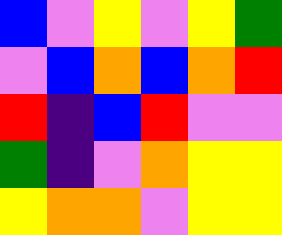[["blue", "violet", "yellow", "violet", "yellow", "green"], ["violet", "blue", "orange", "blue", "orange", "red"], ["red", "indigo", "blue", "red", "violet", "violet"], ["green", "indigo", "violet", "orange", "yellow", "yellow"], ["yellow", "orange", "orange", "violet", "yellow", "yellow"]]